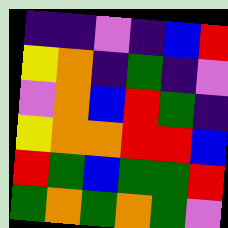[["indigo", "indigo", "violet", "indigo", "blue", "red"], ["yellow", "orange", "indigo", "green", "indigo", "violet"], ["violet", "orange", "blue", "red", "green", "indigo"], ["yellow", "orange", "orange", "red", "red", "blue"], ["red", "green", "blue", "green", "green", "red"], ["green", "orange", "green", "orange", "green", "violet"]]